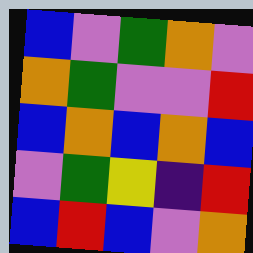[["blue", "violet", "green", "orange", "violet"], ["orange", "green", "violet", "violet", "red"], ["blue", "orange", "blue", "orange", "blue"], ["violet", "green", "yellow", "indigo", "red"], ["blue", "red", "blue", "violet", "orange"]]